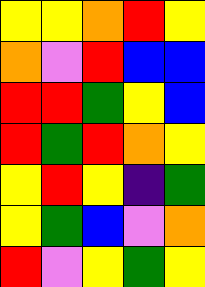[["yellow", "yellow", "orange", "red", "yellow"], ["orange", "violet", "red", "blue", "blue"], ["red", "red", "green", "yellow", "blue"], ["red", "green", "red", "orange", "yellow"], ["yellow", "red", "yellow", "indigo", "green"], ["yellow", "green", "blue", "violet", "orange"], ["red", "violet", "yellow", "green", "yellow"]]